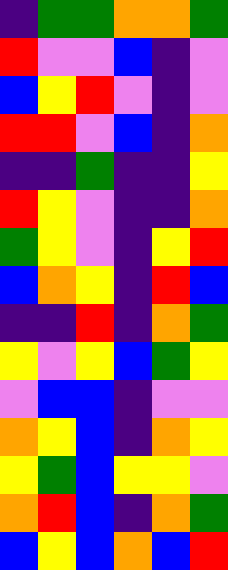[["indigo", "green", "green", "orange", "orange", "green"], ["red", "violet", "violet", "blue", "indigo", "violet"], ["blue", "yellow", "red", "violet", "indigo", "violet"], ["red", "red", "violet", "blue", "indigo", "orange"], ["indigo", "indigo", "green", "indigo", "indigo", "yellow"], ["red", "yellow", "violet", "indigo", "indigo", "orange"], ["green", "yellow", "violet", "indigo", "yellow", "red"], ["blue", "orange", "yellow", "indigo", "red", "blue"], ["indigo", "indigo", "red", "indigo", "orange", "green"], ["yellow", "violet", "yellow", "blue", "green", "yellow"], ["violet", "blue", "blue", "indigo", "violet", "violet"], ["orange", "yellow", "blue", "indigo", "orange", "yellow"], ["yellow", "green", "blue", "yellow", "yellow", "violet"], ["orange", "red", "blue", "indigo", "orange", "green"], ["blue", "yellow", "blue", "orange", "blue", "red"]]